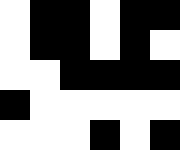[["white", "black", "black", "white", "black", "black"], ["white", "black", "black", "white", "black", "white"], ["white", "white", "black", "black", "black", "black"], ["black", "white", "white", "white", "white", "white"], ["white", "white", "white", "black", "white", "black"]]